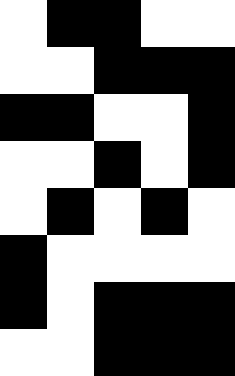[["white", "black", "black", "white", "white"], ["white", "white", "black", "black", "black"], ["black", "black", "white", "white", "black"], ["white", "white", "black", "white", "black"], ["white", "black", "white", "black", "white"], ["black", "white", "white", "white", "white"], ["black", "white", "black", "black", "black"], ["white", "white", "black", "black", "black"]]